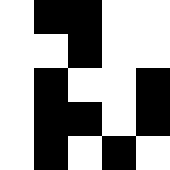[["white", "black", "black", "white", "white"], ["white", "white", "black", "white", "white"], ["white", "black", "white", "white", "black"], ["white", "black", "black", "white", "black"], ["white", "black", "white", "black", "white"]]